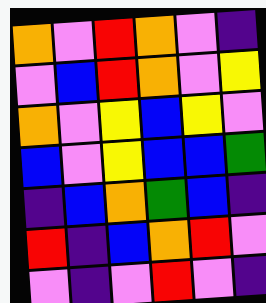[["orange", "violet", "red", "orange", "violet", "indigo"], ["violet", "blue", "red", "orange", "violet", "yellow"], ["orange", "violet", "yellow", "blue", "yellow", "violet"], ["blue", "violet", "yellow", "blue", "blue", "green"], ["indigo", "blue", "orange", "green", "blue", "indigo"], ["red", "indigo", "blue", "orange", "red", "violet"], ["violet", "indigo", "violet", "red", "violet", "indigo"]]